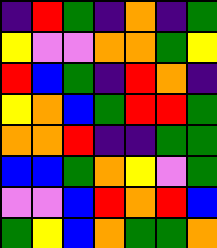[["indigo", "red", "green", "indigo", "orange", "indigo", "green"], ["yellow", "violet", "violet", "orange", "orange", "green", "yellow"], ["red", "blue", "green", "indigo", "red", "orange", "indigo"], ["yellow", "orange", "blue", "green", "red", "red", "green"], ["orange", "orange", "red", "indigo", "indigo", "green", "green"], ["blue", "blue", "green", "orange", "yellow", "violet", "green"], ["violet", "violet", "blue", "red", "orange", "red", "blue"], ["green", "yellow", "blue", "orange", "green", "green", "orange"]]